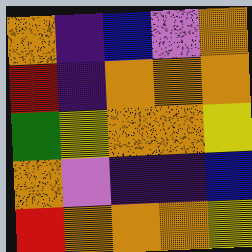[["orange", "indigo", "blue", "violet", "orange"], ["red", "indigo", "orange", "orange", "orange"], ["green", "yellow", "orange", "orange", "yellow"], ["orange", "violet", "indigo", "indigo", "blue"], ["red", "orange", "orange", "orange", "yellow"]]